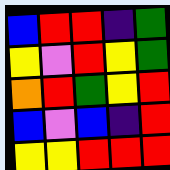[["blue", "red", "red", "indigo", "green"], ["yellow", "violet", "red", "yellow", "green"], ["orange", "red", "green", "yellow", "red"], ["blue", "violet", "blue", "indigo", "red"], ["yellow", "yellow", "red", "red", "red"]]